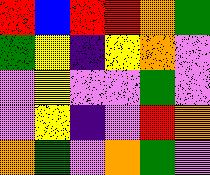[["red", "blue", "red", "red", "orange", "green"], ["green", "yellow", "indigo", "yellow", "orange", "violet"], ["violet", "yellow", "violet", "violet", "green", "violet"], ["violet", "yellow", "indigo", "violet", "red", "orange"], ["orange", "green", "violet", "orange", "green", "violet"]]